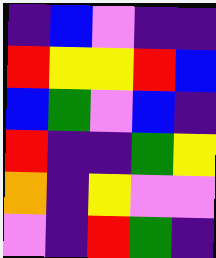[["indigo", "blue", "violet", "indigo", "indigo"], ["red", "yellow", "yellow", "red", "blue"], ["blue", "green", "violet", "blue", "indigo"], ["red", "indigo", "indigo", "green", "yellow"], ["orange", "indigo", "yellow", "violet", "violet"], ["violet", "indigo", "red", "green", "indigo"]]